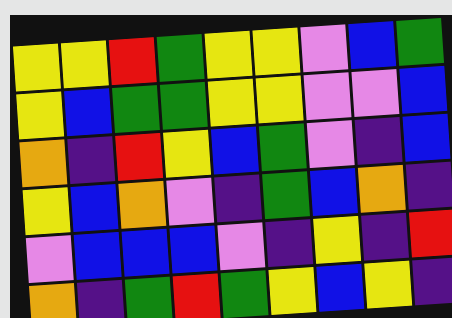[["yellow", "yellow", "red", "green", "yellow", "yellow", "violet", "blue", "green"], ["yellow", "blue", "green", "green", "yellow", "yellow", "violet", "violet", "blue"], ["orange", "indigo", "red", "yellow", "blue", "green", "violet", "indigo", "blue"], ["yellow", "blue", "orange", "violet", "indigo", "green", "blue", "orange", "indigo"], ["violet", "blue", "blue", "blue", "violet", "indigo", "yellow", "indigo", "red"], ["orange", "indigo", "green", "red", "green", "yellow", "blue", "yellow", "indigo"]]